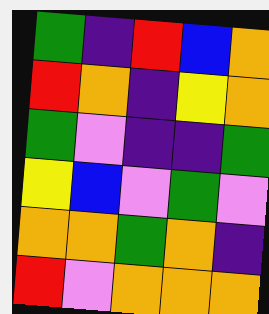[["green", "indigo", "red", "blue", "orange"], ["red", "orange", "indigo", "yellow", "orange"], ["green", "violet", "indigo", "indigo", "green"], ["yellow", "blue", "violet", "green", "violet"], ["orange", "orange", "green", "orange", "indigo"], ["red", "violet", "orange", "orange", "orange"]]